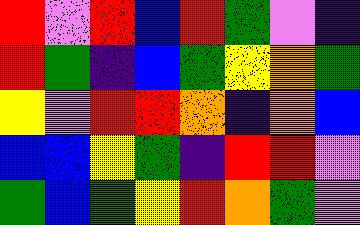[["red", "violet", "red", "blue", "red", "green", "violet", "indigo"], ["red", "green", "indigo", "blue", "green", "yellow", "orange", "green"], ["yellow", "violet", "red", "red", "orange", "indigo", "orange", "blue"], ["blue", "blue", "yellow", "green", "indigo", "red", "red", "violet"], ["green", "blue", "green", "yellow", "red", "orange", "green", "violet"]]